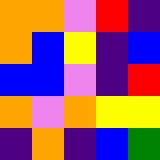[["orange", "orange", "violet", "red", "indigo"], ["orange", "blue", "yellow", "indigo", "blue"], ["blue", "blue", "violet", "indigo", "red"], ["orange", "violet", "orange", "yellow", "yellow"], ["indigo", "orange", "indigo", "blue", "green"]]